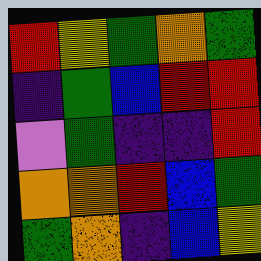[["red", "yellow", "green", "orange", "green"], ["indigo", "green", "blue", "red", "red"], ["violet", "green", "indigo", "indigo", "red"], ["orange", "orange", "red", "blue", "green"], ["green", "orange", "indigo", "blue", "yellow"]]